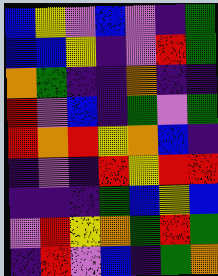[["blue", "yellow", "violet", "blue", "violet", "indigo", "green"], ["blue", "blue", "yellow", "indigo", "violet", "red", "green"], ["orange", "green", "indigo", "indigo", "orange", "indigo", "indigo"], ["red", "violet", "blue", "indigo", "green", "violet", "green"], ["red", "orange", "red", "yellow", "orange", "blue", "indigo"], ["indigo", "violet", "indigo", "red", "yellow", "red", "red"], ["indigo", "indigo", "indigo", "green", "blue", "yellow", "blue"], ["violet", "red", "yellow", "orange", "green", "red", "green"], ["indigo", "red", "violet", "blue", "indigo", "green", "orange"]]